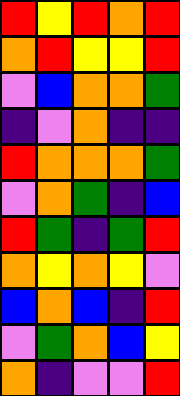[["red", "yellow", "red", "orange", "red"], ["orange", "red", "yellow", "yellow", "red"], ["violet", "blue", "orange", "orange", "green"], ["indigo", "violet", "orange", "indigo", "indigo"], ["red", "orange", "orange", "orange", "green"], ["violet", "orange", "green", "indigo", "blue"], ["red", "green", "indigo", "green", "red"], ["orange", "yellow", "orange", "yellow", "violet"], ["blue", "orange", "blue", "indigo", "red"], ["violet", "green", "orange", "blue", "yellow"], ["orange", "indigo", "violet", "violet", "red"]]